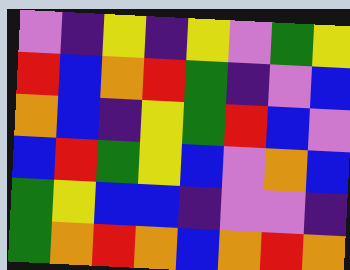[["violet", "indigo", "yellow", "indigo", "yellow", "violet", "green", "yellow"], ["red", "blue", "orange", "red", "green", "indigo", "violet", "blue"], ["orange", "blue", "indigo", "yellow", "green", "red", "blue", "violet"], ["blue", "red", "green", "yellow", "blue", "violet", "orange", "blue"], ["green", "yellow", "blue", "blue", "indigo", "violet", "violet", "indigo"], ["green", "orange", "red", "orange", "blue", "orange", "red", "orange"]]